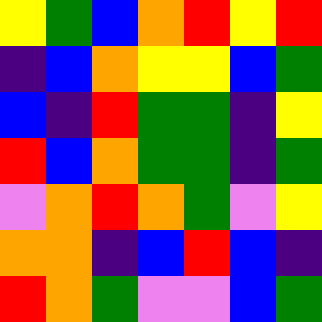[["yellow", "green", "blue", "orange", "red", "yellow", "red"], ["indigo", "blue", "orange", "yellow", "yellow", "blue", "green"], ["blue", "indigo", "red", "green", "green", "indigo", "yellow"], ["red", "blue", "orange", "green", "green", "indigo", "green"], ["violet", "orange", "red", "orange", "green", "violet", "yellow"], ["orange", "orange", "indigo", "blue", "red", "blue", "indigo"], ["red", "orange", "green", "violet", "violet", "blue", "green"]]